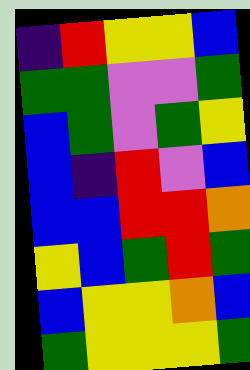[["indigo", "red", "yellow", "yellow", "blue"], ["green", "green", "violet", "violet", "green"], ["blue", "green", "violet", "green", "yellow"], ["blue", "indigo", "red", "violet", "blue"], ["blue", "blue", "red", "red", "orange"], ["yellow", "blue", "green", "red", "green"], ["blue", "yellow", "yellow", "orange", "blue"], ["green", "yellow", "yellow", "yellow", "green"]]